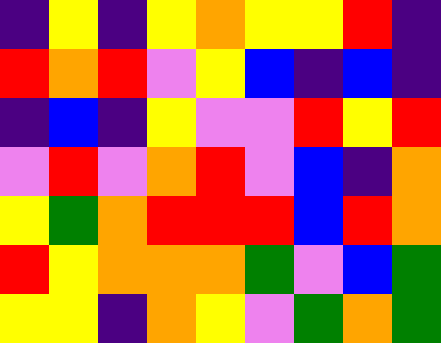[["indigo", "yellow", "indigo", "yellow", "orange", "yellow", "yellow", "red", "indigo"], ["red", "orange", "red", "violet", "yellow", "blue", "indigo", "blue", "indigo"], ["indigo", "blue", "indigo", "yellow", "violet", "violet", "red", "yellow", "red"], ["violet", "red", "violet", "orange", "red", "violet", "blue", "indigo", "orange"], ["yellow", "green", "orange", "red", "red", "red", "blue", "red", "orange"], ["red", "yellow", "orange", "orange", "orange", "green", "violet", "blue", "green"], ["yellow", "yellow", "indigo", "orange", "yellow", "violet", "green", "orange", "green"]]